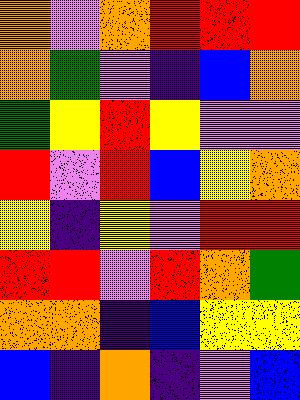[["orange", "violet", "orange", "red", "red", "red"], ["orange", "green", "violet", "indigo", "blue", "orange"], ["green", "yellow", "red", "yellow", "violet", "violet"], ["red", "violet", "red", "blue", "yellow", "orange"], ["yellow", "indigo", "yellow", "violet", "red", "red"], ["red", "red", "violet", "red", "orange", "green"], ["orange", "orange", "indigo", "blue", "yellow", "yellow"], ["blue", "indigo", "orange", "indigo", "violet", "blue"]]